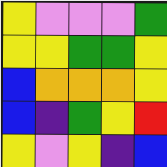[["yellow", "violet", "violet", "violet", "green"], ["yellow", "yellow", "green", "green", "yellow"], ["blue", "orange", "orange", "orange", "yellow"], ["blue", "indigo", "green", "yellow", "red"], ["yellow", "violet", "yellow", "indigo", "blue"]]